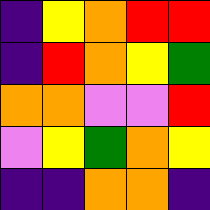[["indigo", "yellow", "orange", "red", "red"], ["indigo", "red", "orange", "yellow", "green"], ["orange", "orange", "violet", "violet", "red"], ["violet", "yellow", "green", "orange", "yellow"], ["indigo", "indigo", "orange", "orange", "indigo"]]